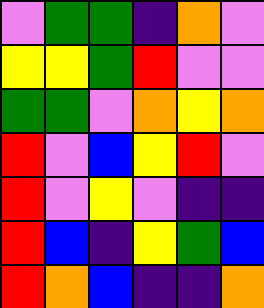[["violet", "green", "green", "indigo", "orange", "violet"], ["yellow", "yellow", "green", "red", "violet", "violet"], ["green", "green", "violet", "orange", "yellow", "orange"], ["red", "violet", "blue", "yellow", "red", "violet"], ["red", "violet", "yellow", "violet", "indigo", "indigo"], ["red", "blue", "indigo", "yellow", "green", "blue"], ["red", "orange", "blue", "indigo", "indigo", "orange"]]